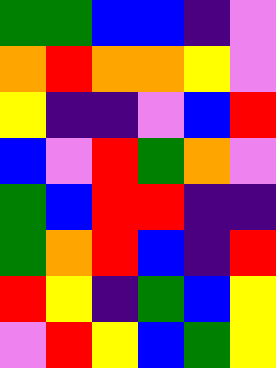[["green", "green", "blue", "blue", "indigo", "violet"], ["orange", "red", "orange", "orange", "yellow", "violet"], ["yellow", "indigo", "indigo", "violet", "blue", "red"], ["blue", "violet", "red", "green", "orange", "violet"], ["green", "blue", "red", "red", "indigo", "indigo"], ["green", "orange", "red", "blue", "indigo", "red"], ["red", "yellow", "indigo", "green", "blue", "yellow"], ["violet", "red", "yellow", "blue", "green", "yellow"]]